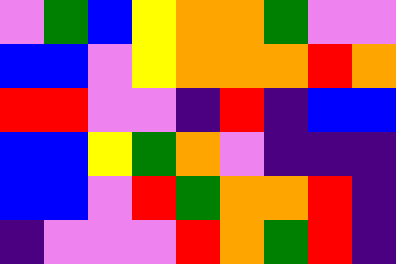[["violet", "green", "blue", "yellow", "orange", "orange", "green", "violet", "violet"], ["blue", "blue", "violet", "yellow", "orange", "orange", "orange", "red", "orange"], ["red", "red", "violet", "violet", "indigo", "red", "indigo", "blue", "blue"], ["blue", "blue", "yellow", "green", "orange", "violet", "indigo", "indigo", "indigo"], ["blue", "blue", "violet", "red", "green", "orange", "orange", "red", "indigo"], ["indigo", "violet", "violet", "violet", "red", "orange", "green", "red", "indigo"]]